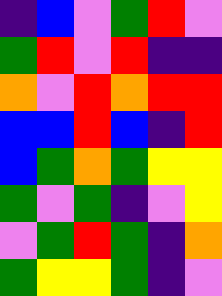[["indigo", "blue", "violet", "green", "red", "violet"], ["green", "red", "violet", "red", "indigo", "indigo"], ["orange", "violet", "red", "orange", "red", "red"], ["blue", "blue", "red", "blue", "indigo", "red"], ["blue", "green", "orange", "green", "yellow", "yellow"], ["green", "violet", "green", "indigo", "violet", "yellow"], ["violet", "green", "red", "green", "indigo", "orange"], ["green", "yellow", "yellow", "green", "indigo", "violet"]]